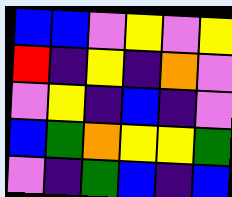[["blue", "blue", "violet", "yellow", "violet", "yellow"], ["red", "indigo", "yellow", "indigo", "orange", "violet"], ["violet", "yellow", "indigo", "blue", "indigo", "violet"], ["blue", "green", "orange", "yellow", "yellow", "green"], ["violet", "indigo", "green", "blue", "indigo", "blue"]]